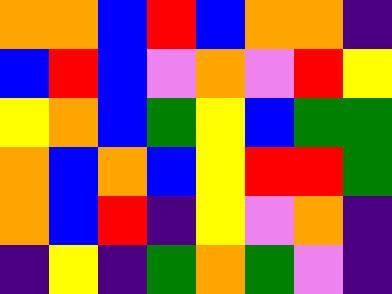[["orange", "orange", "blue", "red", "blue", "orange", "orange", "indigo"], ["blue", "red", "blue", "violet", "orange", "violet", "red", "yellow"], ["yellow", "orange", "blue", "green", "yellow", "blue", "green", "green"], ["orange", "blue", "orange", "blue", "yellow", "red", "red", "green"], ["orange", "blue", "red", "indigo", "yellow", "violet", "orange", "indigo"], ["indigo", "yellow", "indigo", "green", "orange", "green", "violet", "indigo"]]